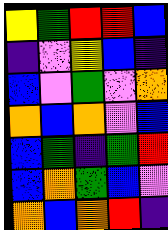[["yellow", "green", "red", "red", "blue"], ["indigo", "violet", "yellow", "blue", "indigo"], ["blue", "violet", "green", "violet", "orange"], ["orange", "blue", "orange", "violet", "blue"], ["blue", "green", "indigo", "green", "red"], ["blue", "orange", "green", "blue", "violet"], ["orange", "blue", "orange", "red", "indigo"]]